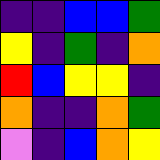[["indigo", "indigo", "blue", "blue", "green"], ["yellow", "indigo", "green", "indigo", "orange"], ["red", "blue", "yellow", "yellow", "indigo"], ["orange", "indigo", "indigo", "orange", "green"], ["violet", "indigo", "blue", "orange", "yellow"]]